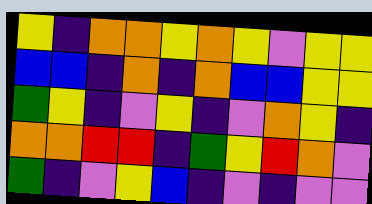[["yellow", "indigo", "orange", "orange", "yellow", "orange", "yellow", "violet", "yellow", "yellow"], ["blue", "blue", "indigo", "orange", "indigo", "orange", "blue", "blue", "yellow", "yellow"], ["green", "yellow", "indigo", "violet", "yellow", "indigo", "violet", "orange", "yellow", "indigo"], ["orange", "orange", "red", "red", "indigo", "green", "yellow", "red", "orange", "violet"], ["green", "indigo", "violet", "yellow", "blue", "indigo", "violet", "indigo", "violet", "violet"]]